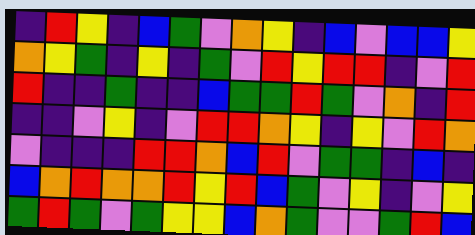[["indigo", "red", "yellow", "indigo", "blue", "green", "violet", "orange", "yellow", "indigo", "blue", "violet", "blue", "blue", "yellow"], ["orange", "yellow", "green", "indigo", "yellow", "indigo", "green", "violet", "red", "yellow", "red", "red", "indigo", "violet", "red"], ["red", "indigo", "indigo", "green", "indigo", "indigo", "blue", "green", "green", "red", "green", "violet", "orange", "indigo", "red"], ["indigo", "indigo", "violet", "yellow", "indigo", "violet", "red", "red", "orange", "yellow", "indigo", "yellow", "violet", "red", "orange"], ["violet", "indigo", "indigo", "indigo", "red", "red", "orange", "blue", "red", "violet", "green", "green", "indigo", "blue", "indigo"], ["blue", "orange", "red", "orange", "orange", "red", "yellow", "red", "blue", "green", "violet", "yellow", "indigo", "violet", "yellow"], ["green", "red", "green", "violet", "green", "yellow", "yellow", "blue", "orange", "green", "violet", "violet", "green", "red", "blue"]]